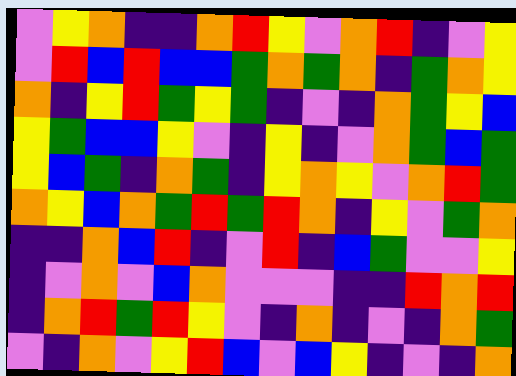[["violet", "yellow", "orange", "indigo", "indigo", "orange", "red", "yellow", "violet", "orange", "red", "indigo", "violet", "yellow"], ["violet", "red", "blue", "red", "blue", "blue", "green", "orange", "green", "orange", "indigo", "green", "orange", "yellow"], ["orange", "indigo", "yellow", "red", "green", "yellow", "green", "indigo", "violet", "indigo", "orange", "green", "yellow", "blue"], ["yellow", "green", "blue", "blue", "yellow", "violet", "indigo", "yellow", "indigo", "violet", "orange", "green", "blue", "green"], ["yellow", "blue", "green", "indigo", "orange", "green", "indigo", "yellow", "orange", "yellow", "violet", "orange", "red", "green"], ["orange", "yellow", "blue", "orange", "green", "red", "green", "red", "orange", "indigo", "yellow", "violet", "green", "orange"], ["indigo", "indigo", "orange", "blue", "red", "indigo", "violet", "red", "indigo", "blue", "green", "violet", "violet", "yellow"], ["indigo", "violet", "orange", "violet", "blue", "orange", "violet", "violet", "violet", "indigo", "indigo", "red", "orange", "red"], ["indigo", "orange", "red", "green", "red", "yellow", "violet", "indigo", "orange", "indigo", "violet", "indigo", "orange", "green"], ["violet", "indigo", "orange", "violet", "yellow", "red", "blue", "violet", "blue", "yellow", "indigo", "violet", "indigo", "orange"]]